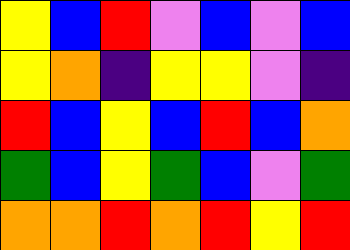[["yellow", "blue", "red", "violet", "blue", "violet", "blue"], ["yellow", "orange", "indigo", "yellow", "yellow", "violet", "indigo"], ["red", "blue", "yellow", "blue", "red", "blue", "orange"], ["green", "blue", "yellow", "green", "blue", "violet", "green"], ["orange", "orange", "red", "orange", "red", "yellow", "red"]]